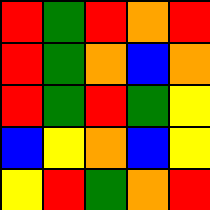[["red", "green", "red", "orange", "red"], ["red", "green", "orange", "blue", "orange"], ["red", "green", "red", "green", "yellow"], ["blue", "yellow", "orange", "blue", "yellow"], ["yellow", "red", "green", "orange", "red"]]